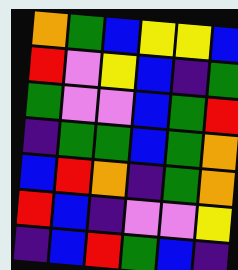[["orange", "green", "blue", "yellow", "yellow", "blue"], ["red", "violet", "yellow", "blue", "indigo", "green"], ["green", "violet", "violet", "blue", "green", "red"], ["indigo", "green", "green", "blue", "green", "orange"], ["blue", "red", "orange", "indigo", "green", "orange"], ["red", "blue", "indigo", "violet", "violet", "yellow"], ["indigo", "blue", "red", "green", "blue", "indigo"]]